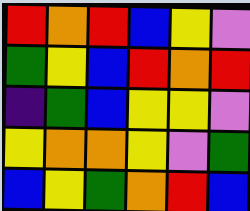[["red", "orange", "red", "blue", "yellow", "violet"], ["green", "yellow", "blue", "red", "orange", "red"], ["indigo", "green", "blue", "yellow", "yellow", "violet"], ["yellow", "orange", "orange", "yellow", "violet", "green"], ["blue", "yellow", "green", "orange", "red", "blue"]]